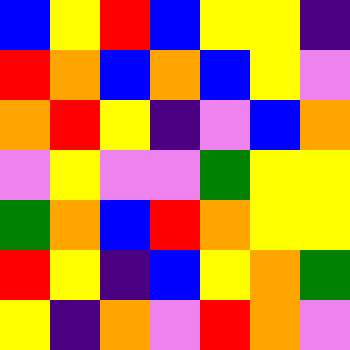[["blue", "yellow", "red", "blue", "yellow", "yellow", "indigo"], ["red", "orange", "blue", "orange", "blue", "yellow", "violet"], ["orange", "red", "yellow", "indigo", "violet", "blue", "orange"], ["violet", "yellow", "violet", "violet", "green", "yellow", "yellow"], ["green", "orange", "blue", "red", "orange", "yellow", "yellow"], ["red", "yellow", "indigo", "blue", "yellow", "orange", "green"], ["yellow", "indigo", "orange", "violet", "red", "orange", "violet"]]